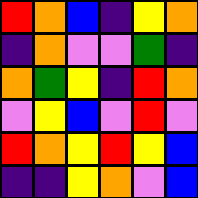[["red", "orange", "blue", "indigo", "yellow", "orange"], ["indigo", "orange", "violet", "violet", "green", "indigo"], ["orange", "green", "yellow", "indigo", "red", "orange"], ["violet", "yellow", "blue", "violet", "red", "violet"], ["red", "orange", "yellow", "red", "yellow", "blue"], ["indigo", "indigo", "yellow", "orange", "violet", "blue"]]